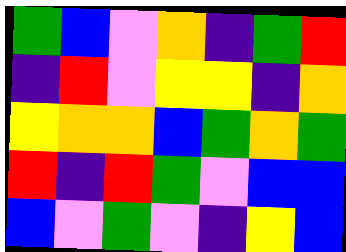[["green", "blue", "violet", "orange", "indigo", "green", "red"], ["indigo", "red", "violet", "yellow", "yellow", "indigo", "orange"], ["yellow", "orange", "orange", "blue", "green", "orange", "green"], ["red", "indigo", "red", "green", "violet", "blue", "blue"], ["blue", "violet", "green", "violet", "indigo", "yellow", "blue"]]